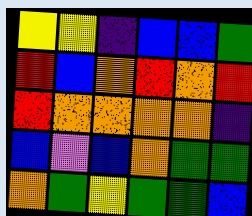[["yellow", "yellow", "indigo", "blue", "blue", "green"], ["red", "blue", "orange", "red", "orange", "red"], ["red", "orange", "orange", "orange", "orange", "indigo"], ["blue", "violet", "blue", "orange", "green", "green"], ["orange", "green", "yellow", "green", "green", "blue"]]